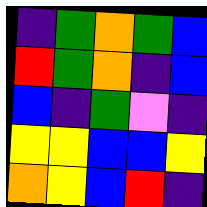[["indigo", "green", "orange", "green", "blue"], ["red", "green", "orange", "indigo", "blue"], ["blue", "indigo", "green", "violet", "indigo"], ["yellow", "yellow", "blue", "blue", "yellow"], ["orange", "yellow", "blue", "red", "indigo"]]